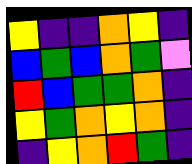[["yellow", "indigo", "indigo", "orange", "yellow", "indigo"], ["blue", "green", "blue", "orange", "green", "violet"], ["red", "blue", "green", "green", "orange", "indigo"], ["yellow", "green", "orange", "yellow", "orange", "indigo"], ["indigo", "yellow", "orange", "red", "green", "indigo"]]